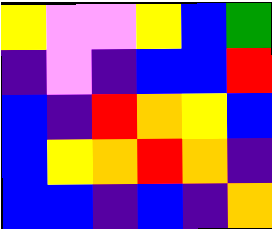[["yellow", "violet", "violet", "yellow", "blue", "green"], ["indigo", "violet", "indigo", "blue", "blue", "red"], ["blue", "indigo", "red", "orange", "yellow", "blue"], ["blue", "yellow", "orange", "red", "orange", "indigo"], ["blue", "blue", "indigo", "blue", "indigo", "orange"]]